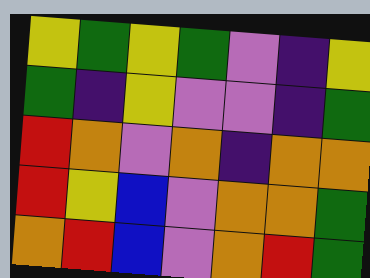[["yellow", "green", "yellow", "green", "violet", "indigo", "yellow"], ["green", "indigo", "yellow", "violet", "violet", "indigo", "green"], ["red", "orange", "violet", "orange", "indigo", "orange", "orange"], ["red", "yellow", "blue", "violet", "orange", "orange", "green"], ["orange", "red", "blue", "violet", "orange", "red", "green"]]